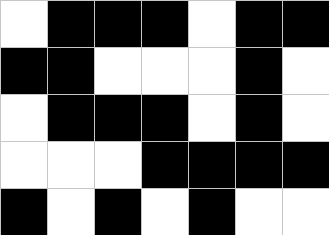[["white", "black", "black", "black", "white", "black", "black"], ["black", "black", "white", "white", "white", "black", "white"], ["white", "black", "black", "black", "white", "black", "white"], ["white", "white", "white", "black", "black", "black", "black"], ["black", "white", "black", "white", "black", "white", "white"]]